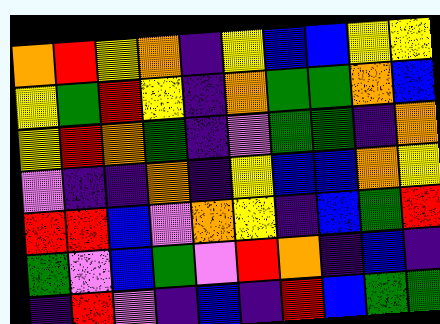[["orange", "red", "yellow", "orange", "indigo", "yellow", "blue", "blue", "yellow", "yellow"], ["yellow", "green", "red", "yellow", "indigo", "orange", "green", "green", "orange", "blue"], ["yellow", "red", "orange", "green", "indigo", "violet", "green", "green", "indigo", "orange"], ["violet", "indigo", "indigo", "orange", "indigo", "yellow", "blue", "blue", "orange", "yellow"], ["red", "red", "blue", "violet", "orange", "yellow", "indigo", "blue", "green", "red"], ["green", "violet", "blue", "green", "violet", "red", "orange", "indigo", "blue", "indigo"], ["indigo", "red", "violet", "indigo", "blue", "indigo", "red", "blue", "green", "green"]]